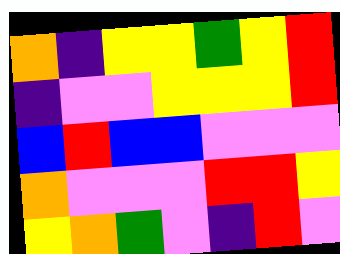[["orange", "indigo", "yellow", "yellow", "green", "yellow", "red"], ["indigo", "violet", "violet", "yellow", "yellow", "yellow", "red"], ["blue", "red", "blue", "blue", "violet", "violet", "violet"], ["orange", "violet", "violet", "violet", "red", "red", "yellow"], ["yellow", "orange", "green", "violet", "indigo", "red", "violet"]]